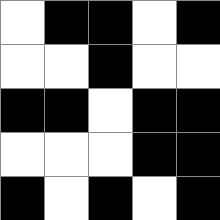[["white", "black", "black", "white", "black"], ["white", "white", "black", "white", "white"], ["black", "black", "white", "black", "black"], ["white", "white", "white", "black", "black"], ["black", "white", "black", "white", "black"]]